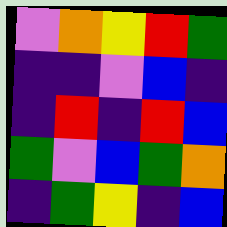[["violet", "orange", "yellow", "red", "green"], ["indigo", "indigo", "violet", "blue", "indigo"], ["indigo", "red", "indigo", "red", "blue"], ["green", "violet", "blue", "green", "orange"], ["indigo", "green", "yellow", "indigo", "blue"]]